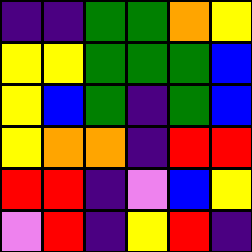[["indigo", "indigo", "green", "green", "orange", "yellow"], ["yellow", "yellow", "green", "green", "green", "blue"], ["yellow", "blue", "green", "indigo", "green", "blue"], ["yellow", "orange", "orange", "indigo", "red", "red"], ["red", "red", "indigo", "violet", "blue", "yellow"], ["violet", "red", "indigo", "yellow", "red", "indigo"]]